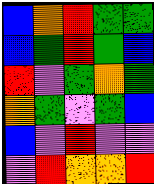[["blue", "orange", "red", "green", "green"], ["blue", "green", "red", "green", "blue"], ["red", "violet", "green", "orange", "green"], ["orange", "green", "violet", "green", "blue"], ["blue", "violet", "red", "violet", "violet"], ["violet", "red", "orange", "orange", "red"]]